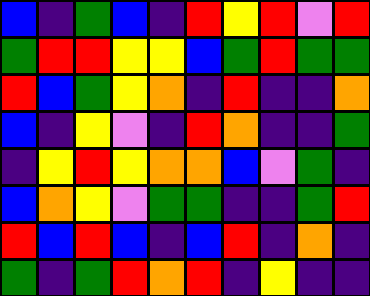[["blue", "indigo", "green", "blue", "indigo", "red", "yellow", "red", "violet", "red"], ["green", "red", "red", "yellow", "yellow", "blue", "green", "red", "green", "green"], ["red", "blue", "green", "yellow", "orange", "indigo", "red", "indigo", "indigo", "orange"], ["blue", "indigo", "yellow", "violet", "indigo", "red", "orange", "indigo", "indigo", "green"], ["indigo", "yellow", "red", "yellow", "orange", "orange", "blue", "violet", "green", "indigo"], ["blue", "orange", "yellow", "violet", "green", "green", "indigo", "indigo", "green", "red"], ["red", "blue", "red", "blue", "indigo", "blue", "red", "indigo", "orange", "indigo"], ["green", "indigo", "green", "red", "orange", "red", "indigo", "yellow", "indigo", "indigo"]]